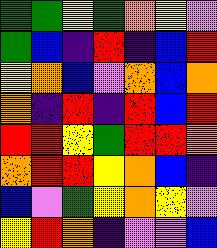[["green", "green", "yellow", "green", "orange", "yellow", "violet"], ["green", "blue", "indigo", "red", "indigo", "blue", "red"], ["yellow", "orange", "blue", "violet", "orange", "blue", "orange"], ["orange", "indigo", "red", "indigo", "red", "blue", "red"], ["red", "red", "yellow", "green", "red", "red", "orange"], ["orange", "red", "red", "yellow", "orange", "blue", "indigo"], ["blue", "violet", "green", "yellow", "orange", "yellow", "violet"], ["yellow", "red", "orange", "indigo", "violet", "violet", "blue"]]